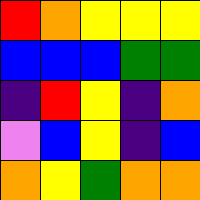[["red", "orange", "yellow", "yellow", "yellow"], ["blue", "blue", "blue", "green", "green"], ["indigo", "red", "yellow", "indigo", "orange"], ["violet", "blue", "yellow", "indigo", "blue"], ["orange", "yellow", "green", "orange", "orange"]]